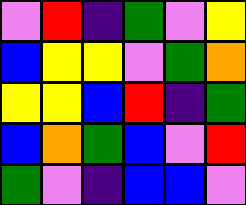[["violet", "red", "indigo", "green", "violet", "yellow"], ["blue", "yellow", "yellow", "violet", "green", "orange"], ["yellow", "yellow", "blue", "red", "indigo", "green"], ["blue", "orange", "green", "blue", "violet", "red"], ["green", "violet", "indigo", "blue", "blue", "violet"]]